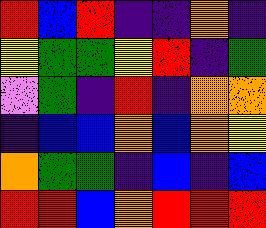[["red", "blue", "red", "indigo", "indigo", "orange", "indigo"], ["yellow", "green", "green", "yellow", "red", "indigo", "green"], ["violet", "green", "indigo", "red", "indigo", "orange", "orange"], ["indigo", "blue", "blue", "orange", "blue", "orange", "yellow"], ["orange", "green", "green", "indigo", "blue", "indigo", "blue"], ["red", "red", "blue", "orange", "red", "red", "red"]]